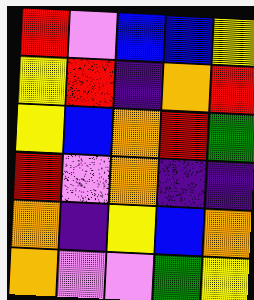[["red", "violet", "blue", "blue", "yellow"], ["yellow", "red", "indigo", "orange", "red"], ["yellow", "blue", "orange", "red", "green"], ["red", "violet", "orange", "indigo", "indigo"], ["orange", "indigo", "yellow", "blue", "orange"], ["orange", "violet", "violet", "green", "yellow"]]